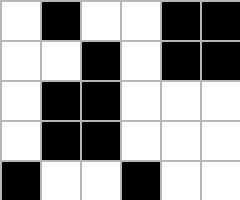[["white", "black", "white", "white", "black", "black"], ["white", "white", "black", "white", "black", "black"], ["white", "black", "black", "white", "white", "white"], ["white", "black", "black", "white", "white", "white"], ["black", "white", "white", "black", "white", "white"]]